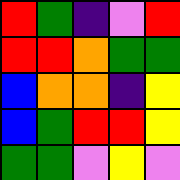[["red", "green", "indigo", "violet", "red"], ["red", "red", "orange", "green", "green"], ["blue", "orange", "orange", "indigo", "yellow"], ["blue", "green", "red", "red", "yellow"], ["green", "green", "violet", "yellow", "violet"]]